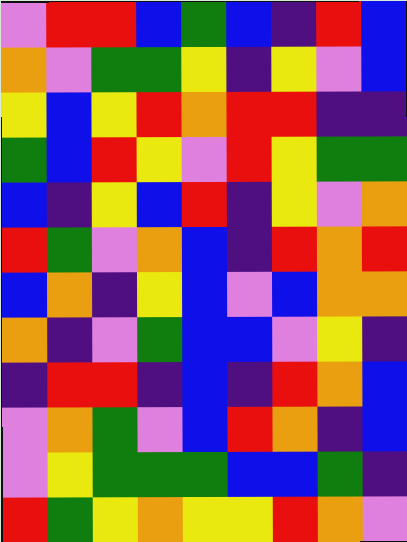[["violet", "red", "red", "blue", "green", "blue", "indigo", "red", "blue"], ["orange", "violet", "green", "green", "yellow", "indigo", "yellow", "violet", "blue"], ["yellow", "blue", "yellow", "red", "orange", "red", "red", "indigo", "indigo"], ["green", "blue", "red", "yellow", "violet", "red", "yellow", "green", "green"], ["blue", "indigo", "yellow", "blue", "red", "indigo", "yellow", "violet", "orange"], ["red", "green", "violet", "orange", "blue", "indigo", "red", "orange", "red"], ["blue", "orange", "indigo", "yellow", "blue", "violet", "blue", "orange", "orange"], ["orange", "indigo", "violet", "green", "blue", "blue", "violet", "yellow", "indigo"], ["indigo", "red", "red", "indigo", "blue", "indigo", "red", "orange", "blue"], ["violet", "orange", "green", "violet", "blue", "red", "orange", "indigo", "blue"], ["violet", "yellow", "green", "green", "green", "blue", "blue", "green", "indigo"], ["red", "green", "yellow", "orange", "yellow", "yellow", "red", "orange", "violet"]]